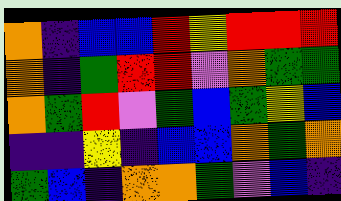[["orange", "indigo", "blue", "blue", "red", "yellow", "red", "red", "red"], ["orange", "indigo", "green", "red", "red", "violet", "orange", "green", "green"], ["orange", "green", "red", "violet", "green", "blue", "green", "yellow", "blue"], ["indigo", "indigo", "yellow", "indigo", "blue", "blue", "orange", "green", "orange"], ["green", "blue", "indigo", "orange", "orange", "green", "violet", "blue", "indigo"]]